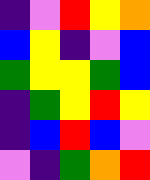[["indigo", "violet", "red", "yellow", "orange"], ["blue", "yellow", "indigo", "violet", "blue"], ["green", "yellow", "yellow", "green", "blue"], ["indigo", "green", "yellow", "red", "yellow"], ["indigo", "blue", "red", "blue", "violet"], ["violet", "indigo", "green", "orange", "red"]]